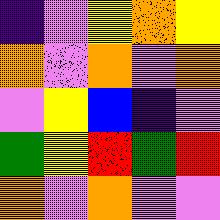[["indigo", "violet", "yellow", "orange", "yellow"], ["orange", "violet", "orange", "violet", "orange"], ["violet", "yellow", "blue", "indigo", "violet"], ["green", "yellow", "red", "green", "red"], ["orange", "violet", "orange", "violet", "violet"]]